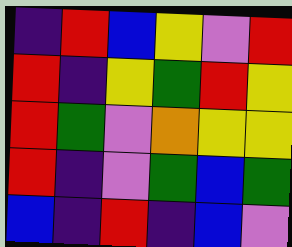[["indigo", "red", "blue", "yellow", "violet", "red"], ["red", "indigo", "yellow", "green", "red", "yellow"], ["red", "green", "violet", "orange", "yellow", "yellow"], ["red", "indigo", "violet", "green", "blue", "green"], ["blue", "indigo", "red", "indigo", "blue", "violet"]]